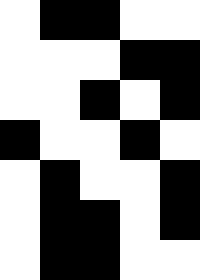[["white", "black", "black", "white", "white"], ["white", "white", "white", "black", "black"], ["white", "white", "black", "white", "black"], ["black", "white", "white", "black", "white"], ["white", "black", "white", "white", "black"], ["white", "black", "black", "white", "black"], ["white", "black", "black", "white", "white"]]